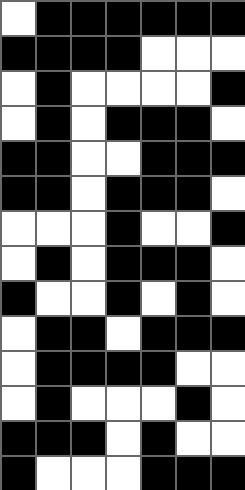[["white", "black", "black", "black", "black", "black", "black"], ["black", "black", "black", "black", "white", "white", "white"], ["white", "black", "white", "white", "white", "white", "black"], ["white", "black", "white", "black", "black", "black", "white"], ["black", "black", "white", "white", "black", "black", "black"], ["black", "black", "white", "black", "black", "black", "white"], ["white", "white", "white", "black", "white", "white", "black"], ["white", "black", "white", "black", "black", "black", "white"], ["black", "white", "white", "black", "white", "black", "white"], ["white", "black", "black", "white", "black", "black", "black"], ["white", "black", "black", "black", "black", "white", "white"], ["white", "black", "white", "white", "white", "black", "white"], ["black", "black", "black", "white", "black", "white", "white"], ["black", "white", "white", "white", "black", "black", "black"]]